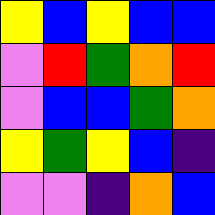[["yellow", "blue", "yellow", "blue", "blue"], ["violet", "red", "green", "orange", "red"], ["violet", "blue", "blue", "green", "orange"], ["yellow", "green", "yellow", "blue", "indigo"], ["violet", "violet", "indigo", "orange", "blue"]]